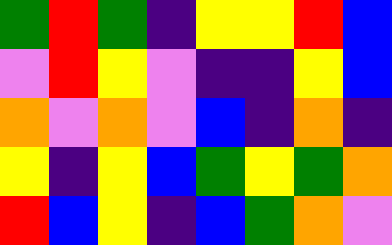[["green", "red", "green", "indigo", "yellow", "yellow", "red", "blue"], ["violet", "red", "yellow", "violet", "indigo", "indigo", "yellow", "blue"], ["orange", "violet", "orange", "violet", "blue", "indigo", "orange", "indigo"], ["yellow", "indigo", "yellow", "blue", "green", "yellow", "green", "orange"], ["red", "blue", "yellow", "indigo", "blue", "green", "orange", "violet"]]